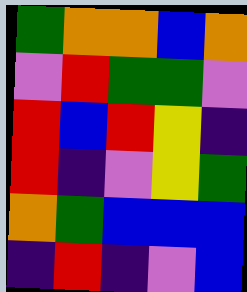[["green", "orange", "orange", "blue", "orange"], ["violet", "red", "green", "green", "violet"], ["red", "blue", "red", "yellow", "indigo"], ["red", "indigo", "violet", "yellow", "green"], ["orange", "green", "blue", "blue", "blue"], ["indigo", "red", "indigo", "violet", "blue"]]